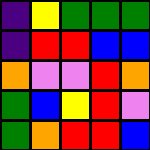[["indigo", "yellow", "green", "green", "green"], ["indigo", "red", "red", "blue", "blue"], ["orange", "violet", "violet", "red", "orange"], ["green", "blue", "yellow", "red", "violet"], ["green", "orange", "red", "red", "blue"]]